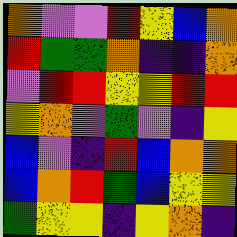[["orange", "violet", "violet", "red", "yellow", "blue", "orange"], ["red", "green", "green", "orange", "indigo", "indigo", "orange"], ["violet", "red", "red", "yellow", "yellow", "red", "red"], ["yellow", "orange", "violet", "green", "violet", "indigo", "yellow"], ["blue", "violet", "indigo", "red", "blue", "orange", "orange"], ["blue", "orange", "red", "green", "blue", "yellow", "yellow"], ["green", "yellow", "yellow", "indigo", "yellow", "orange", "indigo"]]